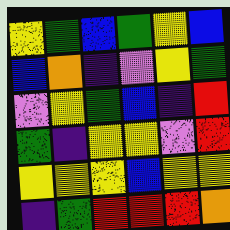[["yellow", "green", "blue", "green", "yellow", "blue"], ["blue", "orange", "indigo", "violet", "yellow", "green"], ["violet", "yellow", "green", "blue", "indigo", "red"], ["green", "indigo", "yellow", "yellow", "violet", "red"], ["yellow", "yellow", "yellow", "blue", "yellow", "yellow"], ["indigo", "green", "red", "red", "red", "orange"]]